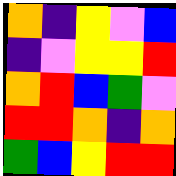[["orange", "indigo", "yellow", "violet", "blue"], ["indigo", "violet", "yellow", "yellow", "red"], ["orange", "red", "blue", "green", "violet"], ["red", "red", "orange", "indigo", "orange"], ["green", "blue", "yellow", "red", "red"]]